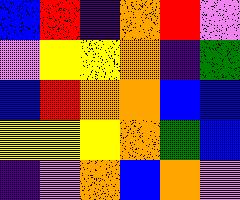[["blue", "red", "indigo", "orange", "red", "violet"], ["violet", "yellow", "yellow", "orange", "indigo", "green"], ["blue", "red", "orange", "orange", "blue", "blue"], ["yellow", "yellow", "yellow", "orange", "green", "blue"], ["indigo", "violet", "orange", "blue", "orange", "violet"]]